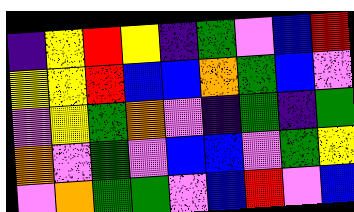[["indigo", "yellow", "red", "yellow", "indigo", "green", "violet", "blue", "red"], ["yellow", "yellow", "red", "blue", "blue", "orange", "green", "blue", "violet"], ["violet", "yellow", "green", "orange", "violet", "indigo", "green", "indigo", "green"], ["orange", "violet", "green", "violet", "blue", "blue", "violet", "green", "yellow"], ["violet", "orange", "green", "green", "violet", "blue", "red", "violet", "blue"]]